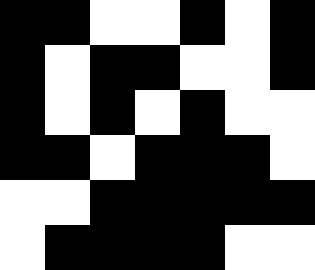[["black", "black", "white", "white", "black", "white", "black"], ["black", "white", "black", "black", "white", "white", "black"], ["black", "white", "black", "white", "black", "white", "white"], ["black", "black", "white", "black", "black", "black", "white"], ["white", "white", "black", "black", "black", "black", "black"], ["white", "black", "black", "black", "black", "white", "white"]]